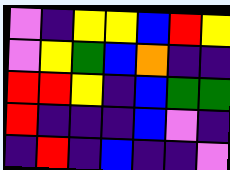[["violet", "indigo", "yellow", "yellow", "blue", "red", "yellow"], ["violet", "yellow", "green", "blue", "orange", "indigo", "indigo"], ["red", "red", "yellow", "indigo", "blue", "green", "green"], ["red", "indigo", "indigo", "indigo", "blue", "violet", "indigo"], ["indigo", "red", "indigo", "blue", "indigo", "indigo", "violet"]]